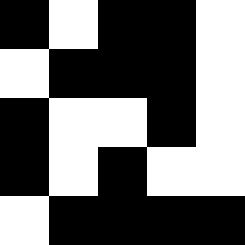[["black", "white", "black", "black", "white"], ["white", "black", "black", "black", "white"], ["black", "white", "white", "black", "white"], ["black", "white", "black", "white", "white"], ["white", "black", "black", "black", "black"]]